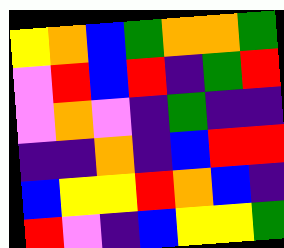[["yellow", "orange", "blue", "green", "orange", "orange", "green"], ["violet", "red", "blue", "red", "indigo", "green", "red"], ["violet", "orange", "violet", "indigo", "green", "indigo", "indigo"], ["indigo", "indigo", "orange", "indigo", "blue", "red", "red"], ["blue", "yellow", "yellow", "red", "orange", "blue", "indigo"], ["red", "violet", "indigo", "blue", "yellow", "yellow", "green"]]